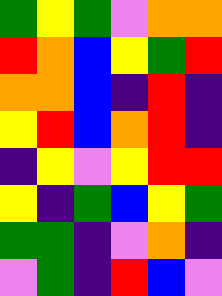[["green", "yellow", "green", "violet", "orange", "orange"], ["red", "orange", "blue", "yellow", "green", "red"], ["orange", "orange", "blue", "indigo", "red", "indigo"], ["yellow", "red", "blue", "orange", "red", "indigo"], ["indigo", "yellow", "violet", "yellow", "red", "red"], ["yellow", "indigo", "green", "blue", "yellow", "green"], ["green", "green", "indigo", "violet", "orange", "indigo"], ["violet", "green", "indigo", "red", "blue", "violet"]]